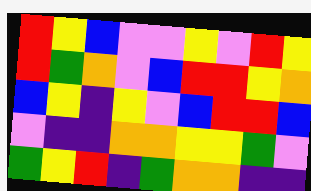[["red", "yellow", "blue", "violet", "violet", "yellow", "violet", "red", "yellow"], ["red", "green", "orange", "violet", "blue", "red", "red", "yellow", "orange"], ["blue", "yellow", "indigo", "yellow", "violet", "blue", "red", "red", "blue"], ["violet", "indigo", "indigo", "orange", "orange", "yellow", "yellow", "green", "violet"], ["green", "yellow", "red", "indigo", "green", "orange", "orange", "indigo", "indigo"]]